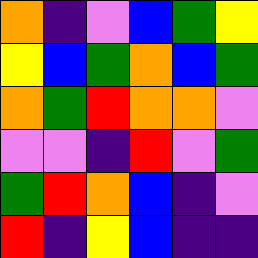[["orange", "indigo", "violet", "blue", "green", "yellow"], ["yellow", "blue", "green", "orange", "blue", "green"], ["orange", "green", "red", "orange", "orange", "violet"], ["violet", "violet", "indigo", "red", "violet", "green"], ["green", "red", "orange", "blue", "indigo", "violet"], ["red", "indigo", "yellow", "blue", "indigo", "indigo"]]